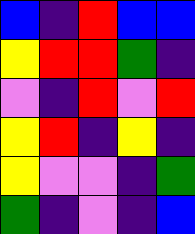[["blue", "indigo", "red", "blue", "blue"], ["yellow", "red", "red", "green", "indigo"], ["violet", "indigo", "red", "violet", "red"], ["yellow", "red", "indigo", "yellow", "indigo"], ["yellow", "violet", "violet", "indigo", "green"], ["green", "indigo", "violet", "indigo", "blue"]]